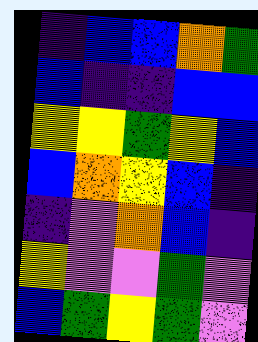[["indigo", "blue", "blue", "orange", "green"], ["blue", "indigo", "indigo", "blue", "blue"], ["yellow", "yellow", "green", "yellow", "blue"], ["blue", "orange", "yellow", "blue", "indigo"], ["indigo", "violet", "orange", "blue", "indigo"], ["yellow", "violet", "violet", "green", "violet"], ["blue", "green", "yellow", "green", "violet"]]